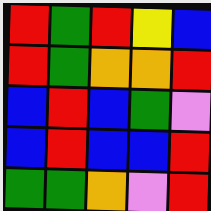[["red", "green", "red", "yellow", "blue"], ["red", "green", "orange", "orange", "red"], ["blue", "red", "blue", "green", "violet"], ["blue", "red", "blue", "blue", "red"], ["green", "green", "orange", "violet", "red"]]